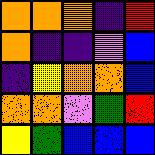[["orange", "orange", "orange", "indigo", "red"], ["orange", "indigo", "indigo", "violet", "blue"], ["indigo", "yellow", "orange", "orange", "blue"], ["orange", "orange", "violet", "green", "red"], ["yellow", "green", "blue", "blue", "blue"]]